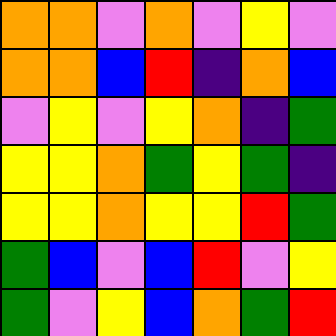[["orange", "orange", "violet", "orange", "violet", "yellow", "violet"], ["orange", "orange", "blue", "red", "indigo", "orange", "blue"], ["violet", "yellow", "violet", "yellow", "orange", "indigo", "green"], ["yellow", "yellow", "orange", "green", "yellow", "green", "indigo"], ["yellow", "yellow", "orange", "yellow", "yellow", "red", "green"], ["green", "blue", "violet", "blue", "red", "violet", "yellow"], ["green", "violet", "yellow", "blue", "orange", "green", "red"]]